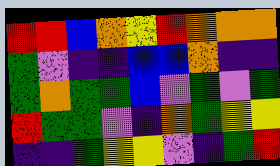[["red", "red", "blue", "orange", "yellow", "red", "orange", "orange", "orange"], ["green", "violet", "indigo", "indigo", "blue", "blue", "orange", "indigo", "indigo"], ["green", "orange", "green", "green", "blue", "violet", "green", "violet", "green"], ["red", "green", "green", "violet", "indigo", "orange", "green", "yellow", "yellow"], ["indigo", "indigo", "green", "yellow", "yellow", "violet", "indigo", "green", "red"]]